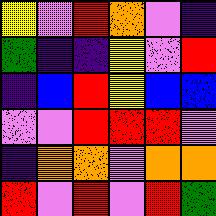[["yellow", "violet", "red", "orange", "violet", "indigo"], ["green", "indigo", "indigo", "yellow", "violet", "red"], ["indigo", "blue", "red", "yellow", "blue", "blue"], ["violet", "violet", "red", "red", "red", "violet"], ["indigo", "orange", "orange", "violet", "orange", "orange"], ["red", "violet", "red", "violet", "red", "green"]]